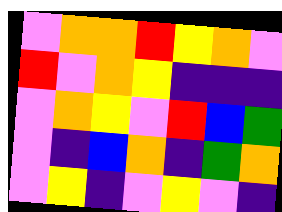[["violet", "orange", "orange", "red", "yellow", "orange", "violet"], ["red", "violet", "orange", "yellow", "indigo", "indigo", "indigo"], ["violet", "orange", "yellow", "violet", "red", "blue", "green"], ["violet", "indigo", "blue", "orange", "indigo", "green", "orange"], ["violet", "yellow", "indigo", "violet", "yellow", "violet", "indigo"]]